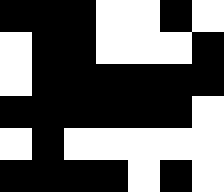[["black", "black", "black", "white", "white", "black", "white"], ["white", "black", "black", "white", "white", "white", "black"], ["white", "black", "black", "black", "black", "black", "black"], ["black", "black", "black", "black", "black", "black", "white"], ["white", "black", "white", "white", "white", "white", "white"], ["black", "black", "black", "black", "white", "black", "white"]]